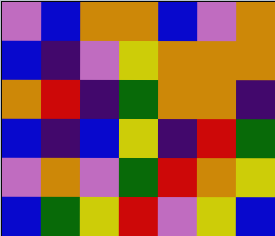[["violet", "blue", "orange", "orange", "blue", "violet", "orange"], ["blue", "indigo", "violet", "yellow", "orange", "orange", "orange"], ["orange", "red", "indigo", "green", "orange", "orange", "indigo"], ["blue", "indigo", "blue", "yellow", "indigo", "red", "green"], ["violet", "orange", "violet", "green", "red", "orange", "yellow"], ["blue", "green", "yellow", "red", "violet", "yellow", "blue"]]